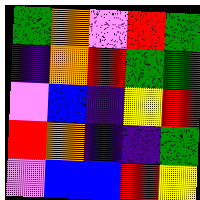[["green", "orange", "violet", "red", "green"], ["indigo", "orange", "red", "green", "green"], ["violet", "blue", "indigo", "yellow", "red"], ["red", "orange", "indigo", "indigo", "green"], ["violet", "blue", "blue", "red", "yellow"]]